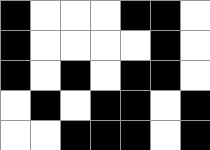[["black", "white", "white", "white", "black", "black", "white"], ["black", "white", "white", "white", "white", "black", "white"], ["black", "white", "black", "white", "black", "black", "white"], ["white", "black", "white", "black", "black", "white", "black"], ["white", "white", "black", "black", "black", "white", "black"]]